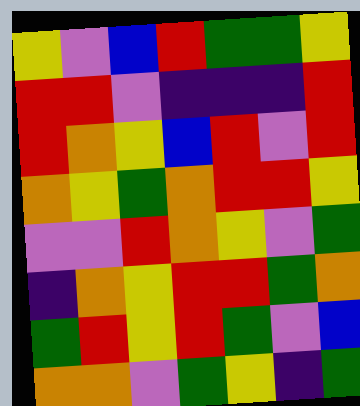[["yellow", "violet", "blue", "red", "green", "green", "yellow"], ["red", "red", "violet", "indigo", "indigo", "indigo", "red"], ["red", "orange", "yellow", "blue", "red", "violet", "red"], ["orange", "yellow", "green", "orange", "red", "red", "yellow"], ["violet", "violet", "red", "orange", "yellow", "violet", "green"], ["indigo", "orange", "yellow", "red", "red", "green", "orange"], ["green", "red", "yellow", "red", "green", "violet", "blue"], ["orange", "orange", "violet", "green", "yellow", "indigo", "green"]]